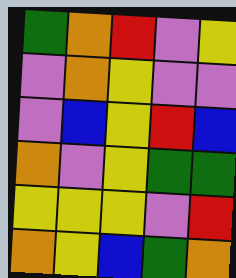[["green", "orange", "red", "violet", "yellow"], ["violet", "orange", "yellow", "violet", "violet"], ["violet", "blue", "yellow", "red", "blue"], ["orange", "violet", "yellow", "green", "green"], ["yellow", "yellow", "yellow", "violet", "red"], ["orange", "yellow", "blue", "green", "orange"]]